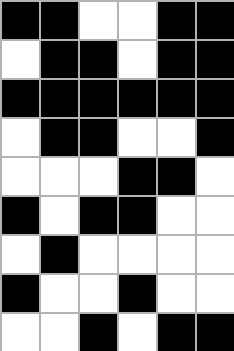[["black", "black", "white", "white", "black", "black"], ["white", "black", "black", "white", "black", "black"], ["black", "black", "black", "black", "black", "black"], ["white", "black", "black", "white", "white", "black"], ["white", "white", "white", "black", "black", "white"], ["black", "white", "black", "black", "white", "white"], ["white", "black", "white", "white", "white", "white"], ["black", "white", "white", "black", "white", "white"], ["white", "white", "black", "white", "black", "black"]]